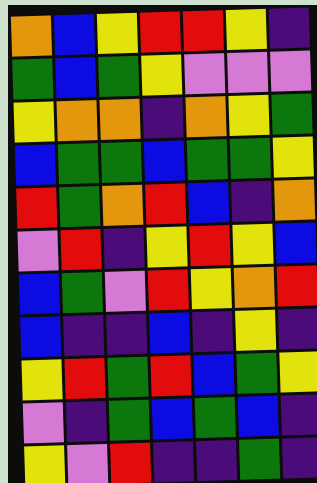[["orange", "blue", "yellow", "red", "red", "yellow", "indigo"], ["green", "blue", "green", "yellow", "violet", "violet", "violet"], ["yellow", "orange", "orange", "indigo", "orange", "yellow", "green"], ["blue", "green", "green", "blue", "green", "green", "yellow"], ["red", "green", "orange", "red", "blue", "indigo", "orange"], ["violet", "red", "indigo", "yellow", "red", "yellow", "blue"], ["blue", "green", "violet", "red", "yellow", "orange", "red"], ["blue", "indigo", "indigo", "blue", "indigo", "yellow", "indigo"], ["yellow", "red", "green", "red", "blue", "green", "yellow"], ["violet", "indigo", "green", "blue", "green", "blue", "indigo"], ["yellow", "violet", "red", "indigo", "indigo", "green", "indigo"]]